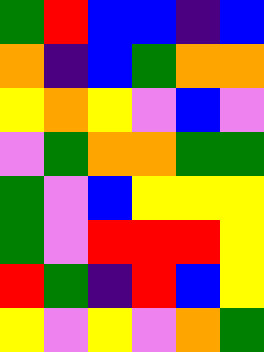[["green", "red", "blue", "blue", "indigo", "blue"], ["orange", "indigo", "blue", "green", "orange", "orange"], ["yellow", "orange", "yellow", "violet", "blue", "violet"], ["violet", "green", "orange", "orange", "green", "green"], ["green", "violet", "blue", "yellow", "yellow", "yellow"], ["green", "violet", "red", "red", "red", "yellow"], ["red", "green", "indigo", "red", "blue", "yellow"], ["yellow", "violet", "yellow", "violet", "orange", "green"]]